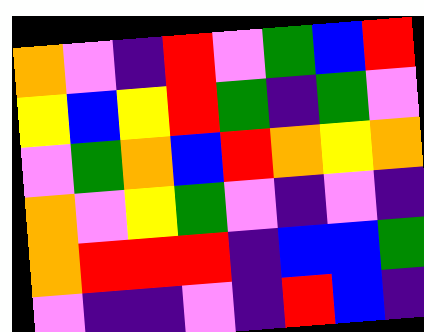[["orange", "violet", "indigo", "red", "violet", "green", "blue", "red"], ["yellow", "blue", "yellow", "red", "green", "indigo", "green", "violet"], ["violet", "green", "orange", "blue", "red", "orange", "yellow", "orange"], ["orange", "violet", "yellow", "green", "violet", "indigo", "violet", "indigo"], ["orange", "red", "red", "red", "indigo", "blue", "blue", "green"], ["violet", "indigo", "indigo", "violet", "indigo", "red", "blue", "indigo"]]